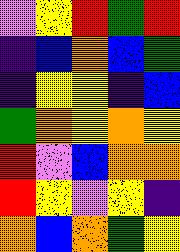[["violet", "yellow", "red", "green", "red"], ["indigo", "blue", "orange", "blue", "green"], ["indigo", "yellow", "yellow", "indigo", "blue"], ["green", "orange", "yellow", "orange", "yellow"], ["red", "violet", "blue", "orange", "orange"], ["red", "yellow", "violet", "yellow", "indigo"], ["orange", "blue", "orange", "green", "yellow"]]